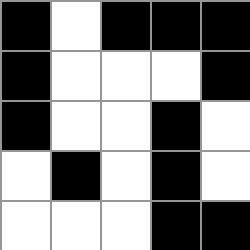[["black", "white", "black", "black", "black"], ["black", "white", "white", "white", "black"], ["black", "white", "white", "black", "white"], ["white", "black", "white", "black", "white"], ["white", "white", "white", "black", "black"]]